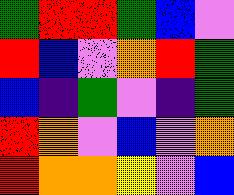[["green", "red", "red", "green", "blue", "violet"], ["red", "blue", "violet", "orange", "red", "green"], ["blue", "indigo", "green", "violet", "indigo", "green"], ["red", "orange", "violet", "blue", "violet", "orange"], ["red", "orange", "orange", "yellow", "violet", "blue"]]